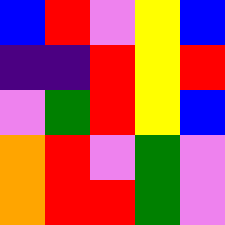[["blue", "red", "violet", "yellow", "blue"], ["indigo", "indigo", "red", "yellow", "red"], ["violet", "green", "red", "yellow", "blue"], ["orange", "red", "violet", "green", "violet"], ["orange", "red", "red", "green", "violet"]]